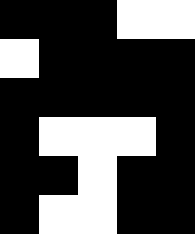[["black", "black", "black", "white", "white"], ["white", "black", "black", "black", "black"], ["black", "black", "black", "black", "black"], ["black", "white", "white", "white", "black"], ["black", "black", "white", "black", "black"], ["black", "white", "white", "black", "black"]]